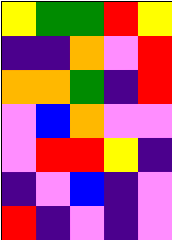[["yellow", "green", "green", "red", "yellow"], ["indigo", "indigo", "orange", "violet", "red"], ["orange", "orange", "green", "indigo", "red"], ["violet", "blue", "orange", "violet", "violet"], ["violet", "red", "red", "yellow", "indigo"], ["indigo", "violet", "blue", "indigo", "violet"], ["red", "indigo", "violet", "indigo", "violet"]]